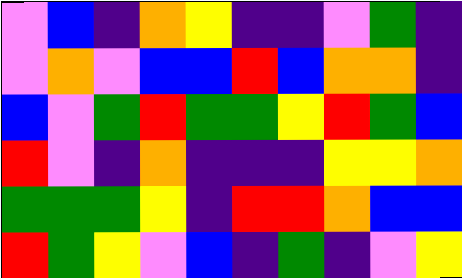[["violet", "blue", "indigo", "orange", "yellow", "indigo", "indigo", "violet", "green", "indigo"], ["violet", "orange", "violet", "blue", "blue", "red", "blue", "orange", "orange", "indigo"], ["blue", "violet", "green", "red", "green", "green", "yellow", "red", "green", "blue"], ["red", "violet", "indigo", "orange", "indigo", "indigo", "indigo", "yellow", "yellow", "orange"], ["green", "green", "green", "yellow", "indigo", "red", "red", "orange", "blue", "blue"], ["red", "green", "yellow", "violet", "blue", "indigo", "green", "indigo", "violet", "yellow"]]